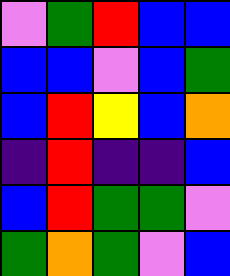[["violet", "green", "red", "blue", "blue"], ["blue", "blue", "violet", "blue", "green"], ["blue", "red", "yellow", "blue", "orange"], ["indigo", "red", "indigo", "indigo", "blue"], ["blue", "red", "green", "green", "violet"], ["green", "orange", "green", "violet", "blue"]]